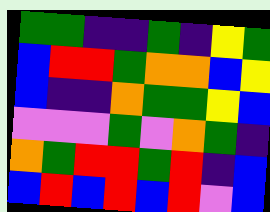[["green", "green", "indigo", "indigo", "green", "indigo", "yellow", "green"], ["blue", "red", "red", "green", "orange", "orange", "blue", "yellow"], ["blue", "indigo", "indigo", "orange", "green", "green", "yellow", "blue"], ["violet", "violet", "violet", "green", "violet", "orange", "green", "indigo"], ["orange", "green", "red", "red", "green", "red", "indigo", "blue"], ["blue", "red", "blue", "red", "blue", "red", "violet", "blue"]]